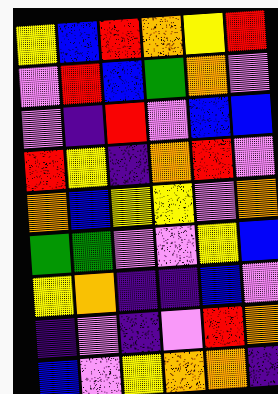[["yellow", "blue", "red", "orange", "yellow", "red"], ["violet", "red", "blue", "green", "orange", "violet"], ["violet", "indigo", "red", "violet", "blue", "blue"], ["red", "yellow", "indigo", "orange", "red", "violet"], ["orange", "blue", "yellow", "yellow", "violet", "orange"], ["green", "green", "violet", "violet", "yellow", "blue"], ["yellow", "orange", "indigo", "indigo", "blue", "violet"], ["indigo", "violet", "indigo", "violet", "red", "orange"], ["blue", "violet", "yellow", "orange", "orange", "indigo"]]